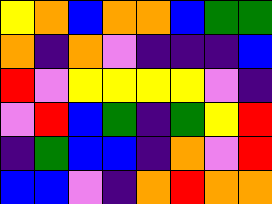[["yellow", "orange", "blue", "orange", "orange", "blue", "green", "green"], ["orange", "indigo", "orange", "violet", "indigo", "indigo", "indigo", "blue"], ["red", "violet", "yellow", "yellow", "yellow", "yellow", "violet", "indigo"], ["violet", "red", "blue", "green", "indigo", "green", "yellow", "red"], ["indigo", "green", "blue", "blue", "indigo", "orange", "violet", "red"], ["blue", "blue", "violet", "indigo", "orange", "red", "orange", "orange"]]